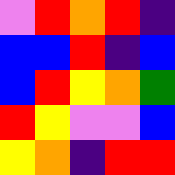[["violet", "red", "orange", "red", "indigo"], ["blue", "blue", "red", "indigo", "blue"], ["blue", "red", "yellow", "orange", "green"], ["red", "yellow", "violet", "violet", "blue"], ["yellow", "orange", "indigo", "red", "red"]]